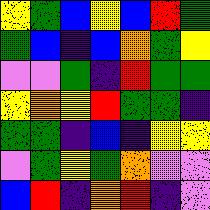[["yellow", "green", "blue", "yellow", "blue", "red", "green"], ["green", "blue", "indigo", "blue", "orange", "green", "yellow"], ["violet", "violet", "green", "indigo", "red", "green", "green"], ["yellow", "orange", "yellow", "red", "green", "green", "indigo"], ["green", "green", "indigo", "blue", "indigo", "yellow", "yellow"], ["violet", "green", "yellow", "green", "orange", "violet", "violet"], ["blue", "red", "indigo", "orange", "red", "indigo", "violet"]]